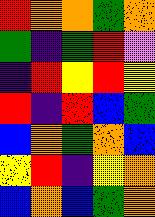[["red", "orange", "orange", "green", "orange"], ["green", "indigo", "green", "red", "violet"], ["indigo", "red", "yellow", "red", "yellow"], ["red", "indigo", "red", "blue", "green"], ["blue", "orange", "green", "orange", "blue"], ["yellow", "red", "indigo", "yellow", "orange"], ["blue", "orange", "blue", "green", "orange"]]